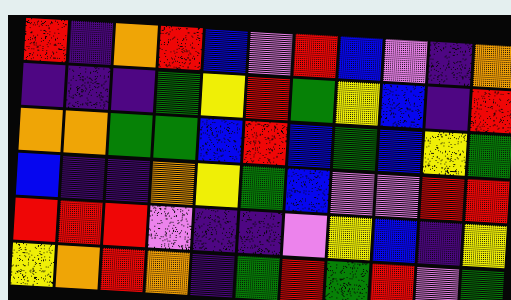[["red", "indigo", "orange", "red", "blue", "violet", "red", "blue", "violet", "indigo", "orange"], ["indigo", "indigo", "indigo", "green", "yellow", "red", "green", "yellow", "blue", "indigo", "red"], ["orange", "orange", "green", "green", "blue", "red", "blue", "green", "blue", "yellow", "green"], ["blue", "indigo", "indigo", "orange", "yellow", "green", "blue", "violet", "violet", "red", "red"], ["red", "red", "red", "violet", "indigo", "indigo", "violet", "yellow", "blue", "indigo", "yellow"], ["yellow", "orange", "red", "orange", "indigo", "green", "red", "green", "red", "violet", "green"]]